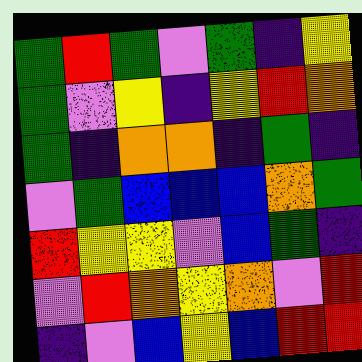[["green", "red", "green", "violet", "green", "indigo", "yellow"], ["green", "violet", "yellow", "indigo", "yellow", "red", "orange"], ["green", "indigo", "orange", "orange", "indigo", "green", "indigo"], ["violet", "green", "blue", "blue", "blue", "orange", "green"], ["red", "yellow", "yellow", "violet", "blue", "green", "indigo"], ["violet", "red", "orange", "yellow", "orange", "violet", "red"], ["indigo", "violet", "blue", "yellow", "blue", "red", "red"]]